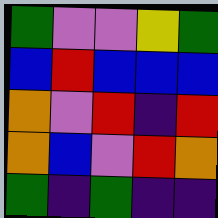[["green", "violet", "violet", "yellow", "green"], ["blue", "red", "blue", "blue", "blue"], ["orange", "violet", "red", "indigo", "red"], ["orange", "blue", "violet", "red", "orange"], ["green", "indigo", "green", "indigo", "indigo"]]